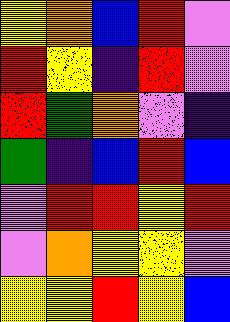[["yellow", "orange", "blue", "red", "violet"], ["red", "yellow", "indigo", "red", "violet"], ["red", "green", "orange", "violet", "indigo"], ["green", "indigo", "blue", "red", "blue"], ["violet", "red", "red", "yellow", "red"], ["violet", "orange", "yellow", "yellow", "violet"], ["yellow", "yellow", "red", "yellow", "blue"]]